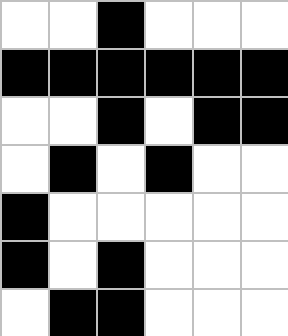[["white", "white", "black", "white", "white", "white"], ["black", "black", "black", "black", "black", "black"], ["white", "white", "black", "white", "black", "black"], ["white", "black", "white", "black", "white", "white"], ["black", "white", "white", "white", "white", "white"], ["black", "white", "black", "white", "white", "white"], ["white", "black", "black", "white", "white", "white"]]